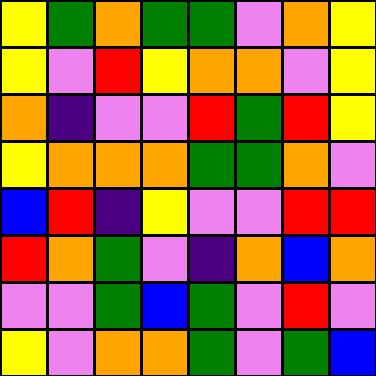[["yellow", "green", "orange", "green", "green", "violet", "orange", "yellow"], ["yellow", "violet", "red", "yellow", "orange", "orange", "violet", "yellow"], ["orange", "indigo", "violet", "violet", "red", "green", "red", "yellow"], ["yellow", "orange", "orange", "orange", "green", "green", "orange", "violet"], ["blue", "red", "indigo", "yellow", "violet", "violet", "red", "red"], ["red", "orange", "green", "violet", "indigo", "orange", "blue", "orange"], ["violet", "violet", "green", "blue", "green", "violet", "red", "violet"], ["yellow", "violet", "orange", "orange", "green", "violet", "green", "blue"]]